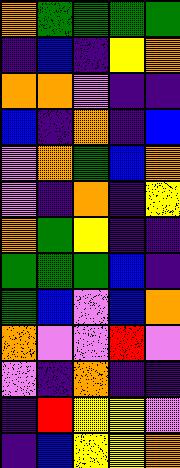[["orange", "green", "green", "green", "green"], ["indigo", "blue", "indigo", "yellow", "orange"], ["orange", "orange", "violet", "indigo", "indigo"], ["blue", "indigo", "orange", "indigo", "blue"], ["violet", "orange", "green", "blue", "orange"], ["violet", "indigo", "orange", "indigo", "yellow"], ["orange", "green", "yellow", "indigo", "indigo"], ["green", "green", "green", "blue", "indigo"], ["green", "blue", "violet", "blue", "orange"], ["orange", "violet", "violet", "red", "violet"], ["violet", "indigo", "orange", "indigo", "indigo"], ["indigo", "red", "yellow", "yellow", "violet"], ["indigo", "blue", "yellow", "yellow", "orange"]]